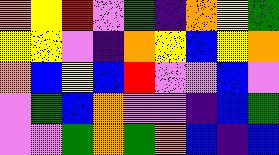[["orange", "yellow", "red", "violet", "green", "indigo", "orange", "yellow", "green"], ["yellow", "yellow", "violet", "indigo", "orange", "yellow", "blue", "yellow", "orange"], ["orange", "blue", "yellow", "blue", "red", "violet", "violet", "blue", "violet"], ["violet", "green", "blue", "orange", "violet", "violet", "indigo", "blue", "green"], ["violet", "violet", "green", "orange", "green", "orange", "blue", "indigo", "blue"]]